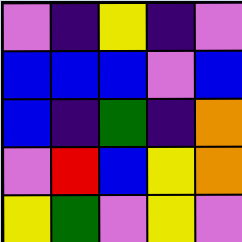[["violet", "indigo", "yellow", "indigo", "violet"], ["blue", "blue", "blue", "violet", "blue"], ["blue", "indigo", "green", "indigo", "orange"], ["violet", "red", "blue", "yellow", "orange"], ["yellow", "green", "violet", "yellow", "violet"]]